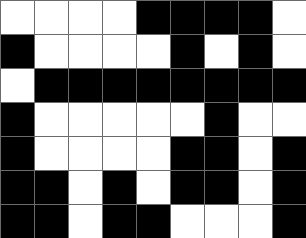[["white", "white", "white", "white", "black", "black", "black", "black", "white"], ["black", "white", "white", "white", "white", "black", "white", "black", "white"], ["white", "black", "black", "black", "black", "black", "black", "black", "black"], ["black", "white", "white", "white", "white", "white", "black", "white", "white"], ["black", "white", "white", "white", "white", "black", "black", "white", "black"], ["black", "black", "white", "black", "white", "black", "black", "white", "black"], ["black", "black", "white", "black", "black", "white", "white", "white", "black"]]